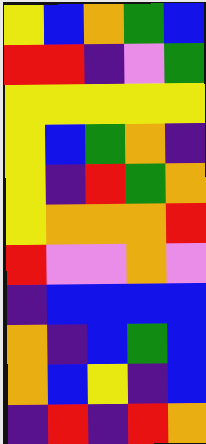[["yellow", "blue", "orange", "green", "blue"], ["red", "red", "indigo", "violet", "green"], ["yellow", "yellow", "yellow", "yellow", "yellow"], ["yellow", "blue", "green", "orange", "indigo"], ["yellow", "indigo", "red", "green", "orange"], ["yellow", "orange", "orange", "orange", "red"], ["red", "violet", "violet", "orange", "violet"], ["indigo", "blue", "blue", "blue", "blue"], ["orange", "indigo", "blue", "green", "blue"], ["orange", "blue", "yellow", "indigo", "blue"], ["indigo", "red", "indigo", "red", "orange"]]